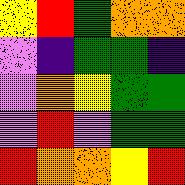[["yellow", "red", "green", "orange", "orange"], ["violet", "indigo", "green", "green", "indigo"], ["violet", "orange", "yellow", "green", "green"], ["violet", "red", "violet", "green", "green"], ["red", "orange", "orange", "yellow", "red"]]